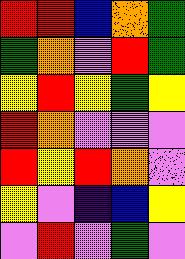[["red", "red", "blue", "orange", "green"], ["green", "orange", "violet", "red", "green"], ["yellow", "red", "yellow", "green", "yellow"], ["red", "orange", "violet", "violet", "violet"], ["red", "yellow", "red", "orange", "violet"], ["yellow", "violet", "indigo", "blue", "yellow"], ["violet", "red", "violet", "green", "violet"]]